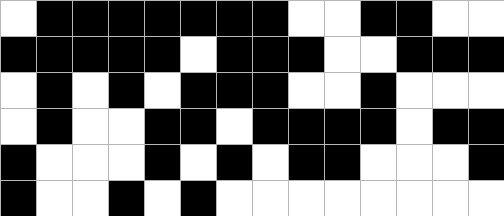[["white", "black", "black", "black", "black", "black", "black", "black", "white", "white", "black", "black", "white", "white"], ["black", "black", "black", "black", "black", "white", "black", "black", "black", "white", "white", "black", "black", "black"], ["white", "black", "white", "black", "white", "black", "black", "black", "white", "white", "black", "white", "white", "white"], ["white", "black", "white", "white", "black", "black", "white", "black", "black", "black", "black", "white", "black", "black"], ["black", "white", "white", "white", "black", "white", "black", "white", "black", "black", "white", "white", "white", "black"], ["black", "white", "white", "black", "white", "black", "white", "white", "white", "white", "white", "white", "white", "white"]]